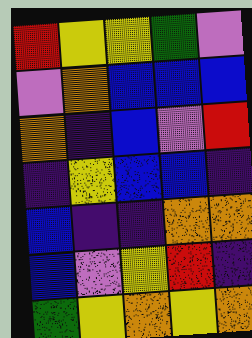[["red", "yellow", "yellow", "green", "violet"], ["violet", "orange", "blue", "blue", "blue"], ["orange", "indigo", "blue", "violet", "red"], ["indigo", "yellow", "blue", "blue", "indigo"], ["blue", "indigo", "indigo", "orange", "orange"], ["blue", "violet", "yellow", "red", "indigo"], ["green", "yellow", "orange", "yellow", "orange"]]